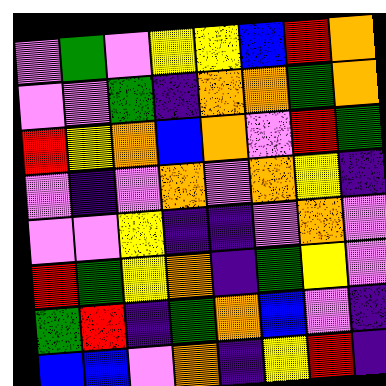[["violet", "green", "violet", "yellow", "yellow", "blue", "red", "orange"], ["violet", "violet", "green", "indigo", "orange", "orange", "green", "orange"], ["red", "yellow", "orange", "blue", "orange", "violet", "red", "green"], ["violet", "indigo", "violet", "orange", "violet", "orange", "yellow", "indigo"], ["violet", "violet", "yellow", "indigo", "indigo", "violet", "orange", "violet"], ["red", "green", "yellow", "orange", "indigo", "green", "yellow", "violet"], ["green", "red", "indigo", "green", "orange", "blue", "violet", "indigo"], ["blue", "blue", "violet", "orange", "indigo", "yellow", "red", "indigo"]]